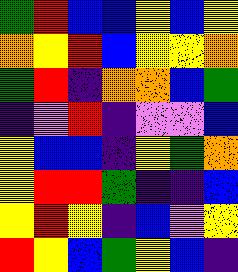[["green", "red", "blue", "blue", "yellow", "blue", "yellow"], ["orange", "yellow", "red", "blue", "yellow", "yellow", "orange"], ["green", "red", "indigo", "orange", "orange", "blue", "green"], ["indigo", "violet", "red", "indigo", "violet", "violet", "blue"], ["yellow", "blue", "blue", "indigo", "yellow", "green", "orange"], ["yellow", "red", "red", "green", "indigo", "indigo", "blue"], ["yellow", "red", "yellow", "indigo", "blue", "violet", "yellow"], ["red", "yellow", "blue", "green", "yellow", "blue", "indigo"]]